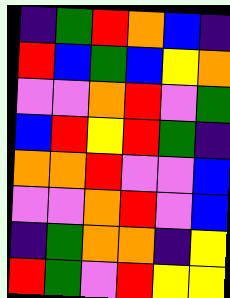[["indigo", "green", "red", "orange", "blue", "indigo"], ["red", "blue", "green", "blue", "yellow", "orange"], ["violet", "violet", "orange", "red", "violet", "green"], ["blue", "red", "yellow", "red", "green", "indigo"], ["orange", "orange", "red", "violet", "violet", "blue"], ["violet", "violet", "orange", "red", "violet", "blue"], ["indigo", "green", "orange", "orange", "indigo", "yellow"], ["red", "green", "violet", "red", "yellow", "yellow"]]